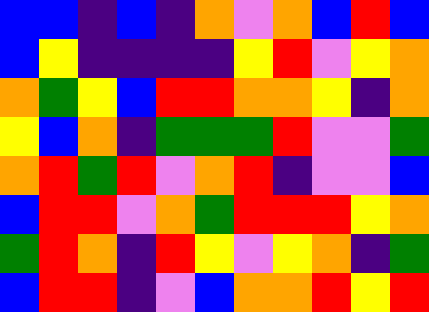[["blue", "blue", "indigo", "blue", "indigo", "orange", "violet", "orange", "blue", "red", "blue"], ["blue", "yellow", "indigo", "indigo", "indigo", "indigo", "yellow", "red", "violet", "yellow", "orange"], ["orange", "green", "yellow", "blue", "red", "red", "orange", "orange", "yellow", "indigo", "orange"], ["yellow", "blue", "orange", "indigo", "green", "green", "green", "red", "violet", "violet", "green"], ["orange", "red", "green", "red", "violet", "orange", "red", "indigo", "violet", "violet", "blue"], ["blue", "red", "red", "violet", "orange", "green", "red", "red", "red", "yellow", "orange"], ["green", "red", "orange", "indigo", "red", "yellow", "violet", "yellow", "orange", "indigo", "green"], ["blue", "red", "red", "indigo", "violet", "blue", "orange", "orange", "red", "yellow", "red"]]